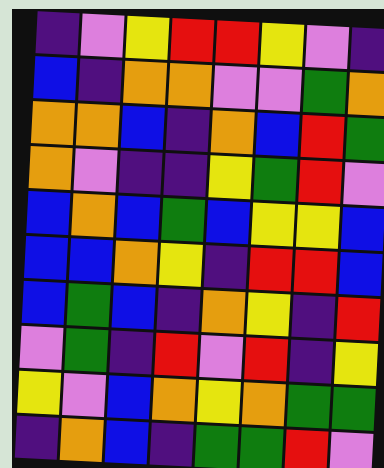[["indigo", "violet", "yellow", "red", "red", "yellow", "violet", "indigo"], ["blue", "indigo", "orange", "orange", "violet", "violet", "green", "orange"], ["orange", "orange", "blue", "indigo", "orange", "blue", "red", "green"], ["orange", "violet", "indigo", "indigo", "yellow", "green", "red", "violet"], ["blue", "orange", "blue", "green", "blue", "yellow", "yellow", "blue"], ["blue", "blue", "orange", "yellow", "indigo", "red", "red", "blue"], ["blue", "green", "blue", "indigo", "orange", "yellow", "indigo", "red"], ["violet", "green", "indigo", "red", "violet", "red", "indigo", "yellow"], ["yellow", "violet", "blue", "orange", "yellow", "orange", "green", "green"], ["indigo", "orange", "blue", "indigo", "green", "green", "red", "violet"]]